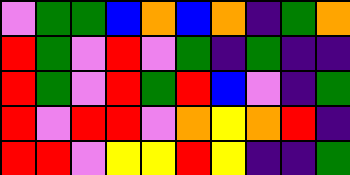[["violet", "green", "green", "blue", "orange", "blue", "orange", "indigo", "green", "orange"], ["red", "green", "violet", "red", "violet", "green", "indigo", "green", "indigo", "indigo"], ["red", "green", "violet", "red", "green", "red", "blue", "violet", "indigo", "green"], ["red", "violet", "red", "red", "violet", "orange", "yellow", "orange", "red", "indigo"], ["red", "red", "violet", "yellow", "yellow", "red", "yellow", "indigo", "indigo", "green"]]